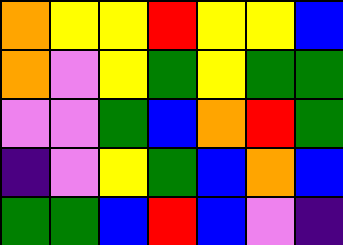[["orange", "yellow", "yellow", "red", "yellow", "yellow", "blue"], ["orange", "violet", "yellow", "green", "yellow", "green", "green"], ["violet", "violet", "green", "blue", "orange", "red", "green"], ["indigo", "violet", "yellow", "green", "blue", "orange", "blue"], ["green", "green", "blue", "red", "blue", "violet", "indigo"]]